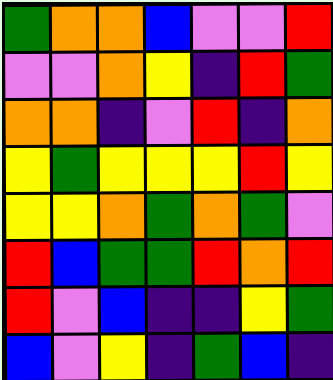[["green", "orange", "orange", "blue", "violet", "violet", "red"], ["violet", "violet", "orange", "yellow", "indigo", "red", "green"], ["orange", "orange", "indigo", "violet", "red", "indigo", "orange"], ["yellow", "green", "yellow", "yellow", "yellow", "red", "yellow"], ["yellow", "yellow", "orange", "green", "orange", "green", "violet"], ["red", "blue", "green", "green", "red", "orange", "red"], ["red", "violet", "blue", "indigo", "indigo", "yellow", "green"], ["blue", "violet", "yellow", "indigo", "green", "blue", "indigo"]]